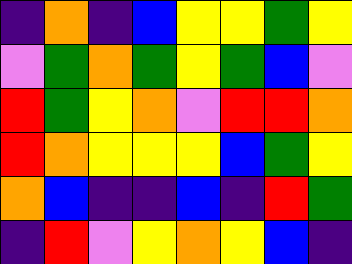[["indigo", "orange", "indigo", "blue", "yellow", "yellow", "green", "yellow"], ["violet", "green", "orange", "green", "yellow", "green", "blue", "violet"], ["red", "green", "yellow", "orange", "violet", "red", "red", "orange"], ["red", "orange", "yellow", "yellow", "yellow", "blue", "green", "yellow"], ["orange", "blue", "indigo", "indigo", "blue", "indigo", "red", "green"], ["indigo", "red", "violet", "yellow", "orange", "yellow", "blue", "indigo"]]